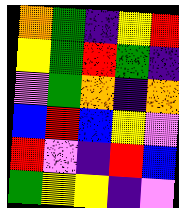[["orange", "green", "indigo", "yellow", "red"], ["yellow", "green", "red", "green", "indigo"], ["violet", "green", "orange", "indigo", "orange"], ["blue", "red", "blue", "yellow", "violet"], ["red", "violet", "indigo", "red", "blue"], ["green", "yellow", "yellow", "indigo", "violet"]]